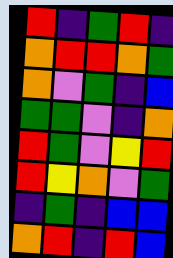[["red", "indigo", "green", "red", "indigo"], ["orange", "red", "red", "orange", "green"], ["orange", "violet", "green", "indigo", "blue"], ["green", "green", "violet", "indigo", "orange"], ["red", "green", "violet", "yellow", "red"], ["red", "yellow", "orange", "violet", "green"], ["indigo", "green", "indigo", "blue", "blue"], ["orange", "red", "indigo", "red", "blue"]]